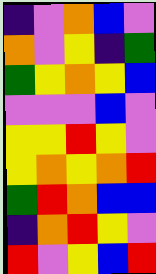[["indigo", "violet", "orange", "blue", "violet"], ["orange", "violet", "yellow", "indigo", "green"], ["green", "yellow", "orange", "yellow", "blue"], ["violet", "violet", "violet", "blue", "violet"], ["yellow", "yellow", "red", "yellow", "violet"], ["yellow", "orange", "yellow", "orange", "red"], ["green", "red", "orange", "blue", "blue"], ["indigo", "orange", "red", "yellow", "violet"], ["red", "violet", "yellow", "blue", "red"]]